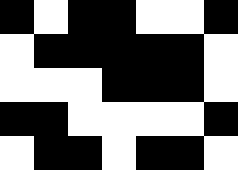[["black", "white", "black", "black", "white", "white", "black"], ["white", "black", "black", "black", "black", "black", "white"], ["white", "white", "white", "black", "black", "black", "white"], ["black", "black", "white", "white", "white", "white", "black"], ["white", "black", "black", "white", "black", "black", "white"]]